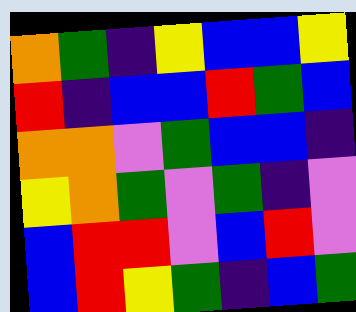[["orange", "green", "indigo", "yellow", "blue", "blue", "yellow"], ["red", "indigo", "blue", "blue", "red", "green", "blue"], ["orange", "orange", "violet", "green", "blue", "blue", "indigo"], ["yellow", "orange", "green", "violet", "green", "indigo", "violet"], ["blue", "red", "red", "violet", "blue", "red", "violet"], ["blue", "red", "yellow", "green", "indigo", "blue", "green"]]